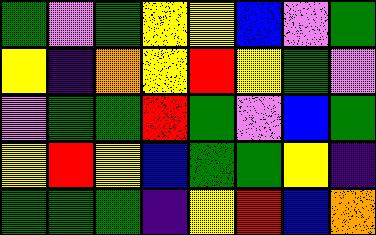[["green", "violet", "green", "yellow", "yellow", "blue", "violet", "green"], ["yellow", "indigo", "orange", "yellow", "red", "yellow", "green", "violet"], ["violet", "green", "green", "red", "green", "violet", "blue", "green"], ["yellow", "red", "yellow", "blue", "green", "green", "yellow", "indigo"], ["green", "green", "green", "indigo", "yellow", "red", "blue", "orange"]]